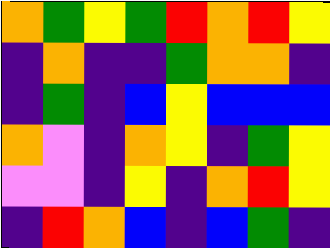[["orange", "green", "yellow", "green", "red", "orange", "red", "yellow"], ["indigo", "orange", "indigo", "indigo", "green", "orange", "orange", "indigo"], ["indigo", "green", "indigo", "blue", "yellow", "blue", "blue", "blue"], ["orange", "violet", "indigo", "orange", "yellow", "indigo", "green", "yellow"], ["violet", "violet", "indigo", "yellow", "indigo", "orange", "red", "yellow"], ["indigo", "red", "orange", "blue", "indigo", "blue", "green", "indigo"]]